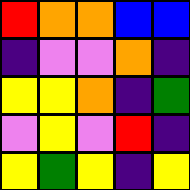[["red", "orange", "orange", "blue", "blue"], ["indigo", "violet", "violet", "orange", "indigo"], ["yellow", "yellow", "orange", "indigo", "green"], ["violet", "yellow", "violet", "red", "indigo"], ["yellow", "green", "yellow", "indigo", "yellow"]]